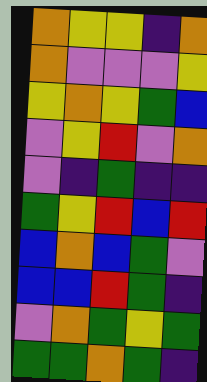[["orange", "yellow", "yellow", "indigo", "orange"], ["orange", "violet", "violet", "violet", "yellow"], ["yellow", "orange", "yellow", "green", "blue"], ["violet", "yellow", "red", "violet", "orange"], ["violet", "indigo", "green", "indigo", "indigo"], ["green", "yellow", "red", "blue", "red"], ["blue", "orange", "blue", "green", "violet"], ["blue", "blue", "red", "green", "indigo"], ["violet", "orange", "green", "yellow", "green"], ["green", "green", "orange", "green", "indigo"]]